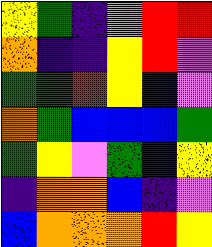[["yellow", "green", "indigo", "violet", "red", "red"], ["orange", "indigo", "indigo", "yellow", "red", "violet"], ["green", "green", "red", "yellow", "indigo", "violet"], ["orange", "green", "blue", "blue", "blue", "green"], ["green", "yellow", "violet", "green", "indigo", "yellow"], ["indigo", "orange", "orange", "blue", "indigo", "violet"], ["blue", "orange", "orange", "orange", "red", "yellow"]]